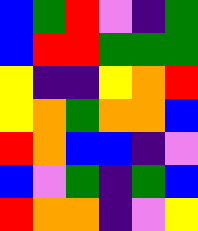[["blue", "green", "red", "violet", "indigo", "green"], ["blue", "red", "red", "green", "green", "green"], ["yellow", "indigo", "indigo", "yellow", "orange", "red"], ["yellow", "orange", "green", "orange", "orange", "blue"], ["red", "orange", "blue", "blue", "indigo", "violet"], ["blue", "violet", "green", "indigo", "green", "blue"], ["red", "orange", "orange", "indigo", "violet", "yellow"]]